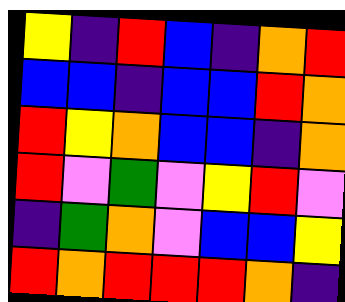[["yellow", "indigo", "red", "blue", "indigo", "orange", "red"], ["blue", "blue", "indigo", "blue", "blue", "red", "orange"], ["red", "yellow", "orange", "blue", "blue", "indigo", "orange"], ["red", "violet", "green", "violet", "yellow", "red", "violet"], ["indigo", "green", "orange", "violet", "blue", "blue", "yellow"], ["red", "orange", "red", "red", "red", "orange", "indigo"]]